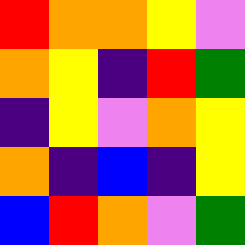[["red", "orange", "orange", "yellow", "violet"], ["orange", "yellow", "indigo", "red", "green"], ["indigo", "yellow", "violet", "orange", "yellow"], ["orange", "indigo", "blue", "indigo", "yellow"], ["blue", "red", "orange", "violet", "green"]]